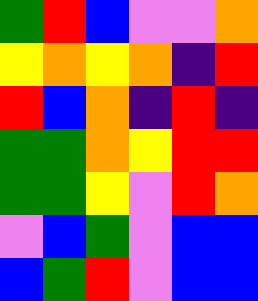[["green", "red", "blue", "violet", "violet", "orange"], ["yellow", "orange", "yellow", "orange", "indigo", "red"], ["red", "blue", "orange", "indigo", "red", "indigo"], ["green", "green", "orange", "yellow", "red", "red"], ["green", "green", "yellow", "violet", "red", "orange"], ["violet", "blue", "green", "violet", "blue", "blue"], ["blue", "green", "red", "violet", "blue", "blue"]]